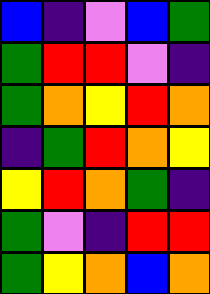[["blue", "indigo", "violet", "blue", "green"], ["green", "red", "red", "violet", "indigo"], ["green", "orange", "yellow", "red", "orange"], ["indigo", "green", "red", "orange", "yellow"], ["yellow", "red", "orange", "green", "indigo"], ["green", "violet", "indigo", "red", "red"], ["green", "yellow", "orange", "blue", "orange"]]